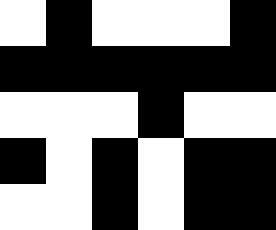[["white", "black", "white", "white", "white", "black"], ["black", "black", "black", "black", "black", "black"], ["white", "white", "white", "black", "white", "white"], ["black", "white", "black", "white", "black", "black"], ["white", "white", "black", "white", "black", "black"]]